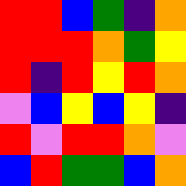[["red", "red", "blue", "green", "indigo", "orange"], ["red", "red", "red", "orange", "green", "yellow"], ["red", "indigo", "red", "yellow", "red", "orange"], ["violet", "blue", "yellow", "blue", "yellow", "indigo"], ["red", "violet", "red", "red", "orange", "violet"], ["blue", "red", "green", "green", "blue", "orange"]]